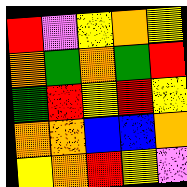[["red", "violet", "yellow", "orange", "yellow"], ["orange", "green", "orange", "green", "red"], ["green", "red", "yellow", "red", "yellow"], ["orange", "orange", "blue", "blue", "orange"], ["yellow", "orange", "red", "yellow", "violet"]]